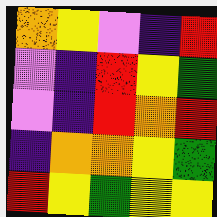[["orange", "yellow", "violet", "indigo", "red"], ["violet", "indigo", "red", "yellow", "green"], ["violet", "indigo", "red", "orange", "red"], ["indigo", "orange", "orange", "yellow", "green"], ["red", "yellow", "green", "yellow", "yellow"]]